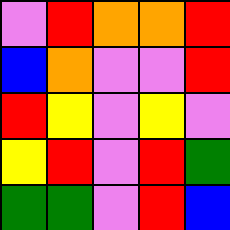[["violet", "red", "orange", "orange", "red"], ["blue", "orange", "violet", "violet", "red"], ["red", "yellow", "violet", "yellow", "violet"], ["yellow", "red", "violet", "red", "green"], ["green", "green", "violet", "red", "blue"]]